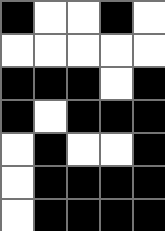[["black", "white", "white", "black", "white"], ["white", "white", "white", "white", "white"], ["black", "black", "black", "white", "black"], ["black", "white", "black", "black", "black"], ["white", "black", "white", "white", "black"], ["white", "black", "black", "black", "black"], ["white", "black", "black", "black", "black"]]